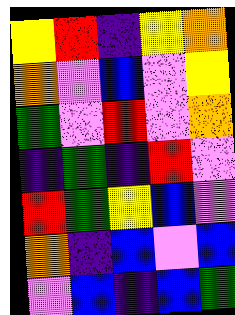[["yellow", "red", "indigo", "yellow", "orange"], ["orange", "violet", "blue", "violet", "yellow"], ["green", "violet", "red", "violet", "orange"], ["indigo", "green", "indigo", "red", "violet"], ["red", "green", "yellow", "blue", "violet"], ["orange", "indigo", "blue", "violet", "blue"], ["violet", "blue", "indigo", "blue", "green"]]